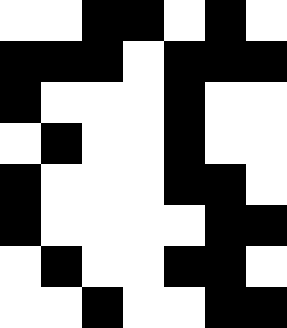[["white", "white", "black", "black", "white", "black", "white"], ["black", "black", "black", "white", "black", "black", "black"], ["black", "white", "white", "white", "black", "white", "white"], ["white", "black", "white", "white", "black", "white", "white"], ["black", "white", "white", "white", "black", "black", "white"], ["black", "white", "white", "white", "white", "black", "black"], ["white", "black", "white", "white", "black", "black", "white"], ["white", "white", "black", "white", "white", "black", "black"]]